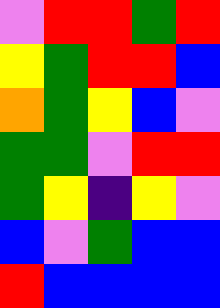[["violet", "red", "red", "green", "red"], ["yellow", "green", "red", "red", "blue"], ["orange", "green", "yellow", "blue", "violet"], ["green", "green", "violet", "red", "red"], ["green", "yellow", "indigo", "yellow", "violet"], ["blue", "violet", "green", "blue", "blue"], ["red", "blue", "blue", "blue", "blue"]]